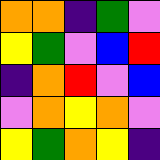[["orange", "orange", "indigo", "green", "violet"], ["yellow", "green", "violet", "blue", "red"], ["indigo", "orange", "red", "violet", "blue"], ["violet", "orange", "yellow", "orange", "violet"], ["yellow", "green", "orange", "yellow", "indigo"]]